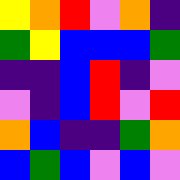[["yellow", "orange", "red", "violet", "orange", "indigo"], ["green", "yellow", "blue", "blue", "blue", "green"], ["indigo", "indigo", "blue", "red", "indigo", "violet"], ["violet", "indigo", "blue", "red", "violet", "red"], ["orange", "blue", "indigo", "indigo", "green", "orange"], ["blue", "green", "blue", "violet", "blue", "violet"]]